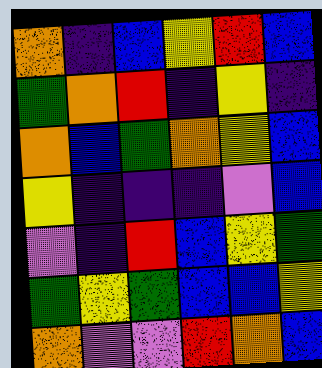[["orange", "indigo", "blue", "yellow", "red", "blue"], ["green", "orange", "red", "indigo", "yellow", "indigo"], ["orange", "blue", "green", "orange", "yellow", "blue"], ["yellow", "indigo", "indigo", "indigo", "violet", "blue"], ["violet", "indigo", "red", "blue", "yellow", "green"], ["green", "yellow", "green", "blue", "blue", "yellow"], ["orange", "violet", "violet", "red", "orange", "blue"]]